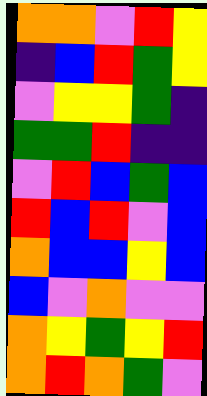[["orange", "orange", "violet", "red", "yellow"], ["indigo", "blue", "red", "green", "yellow"], ["violet", "yellow", "yellow", "green", "indigo"], ["green", "green", "red", "indigo", "indigo"], ["violet", "red", "blue", "green", "blue"], ["red", "blue", "red", "violet", "blue"], ["orange", "blue", "blue", "yellow", "blue"], ["blue", "violet", "orange", "violet", "violet"], ["orange", "yellow", "green", "yellow", "red"], ["orange", "red", "orange", "green", "violet"]]